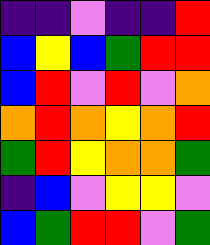[["indigo", "indigo", "violet", "indigo", "indigo", "red"], ["blue", "yellow", "blue", "green", "red", "red"], ["blue", "red", "violet", "red", "violet", "orange"], ["orange", "red", "orange", "yellow", "orange", "red"], ["green", "red", "yellow", "orange", "orange", "green"], ["indigo", "blue", "violet", "yellow", "yellow", "violet"], ["blue", "green", "red", "red", "violet", "green"]]